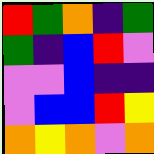[["red", "green", "orange", "indigo", "green"], ["green", "indigo", "blue", "red", "violet"], ["violet", "violet", "blue", "indigo", "indigo"], ["violet", "blue", "blue", "red", "yellow"], ["orange", "yellow", "orange", "violet", "orange"]]